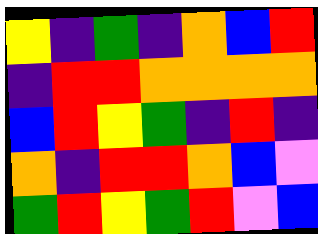[["yellow", "indigo", "green", "indigo", "orange", "blue", "red"], ["indigo", "red", "red", "orange", "orange", "orange", "orange"], ["blue", "red", "yellow", "green", "indigo", "red", "indigo"], ["orange", "indigo", "red", "red", "orange", "blue", "violet"], ["green", "red", "yellow", "green", "red", "violet", "blue"]]